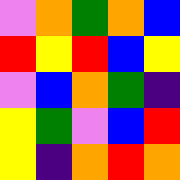[["violet", "orange", "green", "orange", "blue"], ["red", "yellow", "red", "blue", "yellow"], ["violet", "blue", "orange", "green", "indigo"], ["yellow", "green", "violet", "blue", "red"], ["yellow", "indigo", "orange", "red", "orange"]]